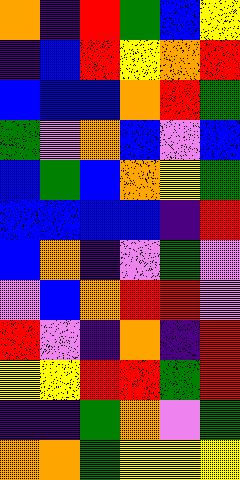[["orange", "indigo", "red", "green", "blue", "yellow"], ["indigo", "blue", "red", "yellow", "orange", "red"], ["blue", "blue", "blue", "orange", "red", "green"], ["green", "violet", "orange", "blue", "violet", "blue"], ["blue", "green", "blue", "orange", "yellow", "green"], ["blue", "blue", "blue", "blue", "indigo", "red"], ["blue", "orange", "indigo", "violet", "green", "violet"], ["violet", "blue", "orange", "red", "red", "violet"], ["red", "violet", "indigo", "orange", "indigo", "red"], ["yellow", "yellow", "red", "red", "green", "red"], ["indigo", "indigo", "green", "orange", "violet", "green"], ["orange", "orange", "green", "yellow", "yellow", "yellow"]]